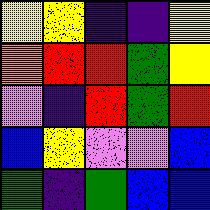[["yellow", "yellow", "indigo", "indigo", "yellow"], ["orange", "red", "red", "green", "yellow"], ["violet", "indigo", "red", "green", "red"], ["blue", "yellow", "violet", "violet", "blue"], ["green", "indigo", "green", "blue", "blue"]]